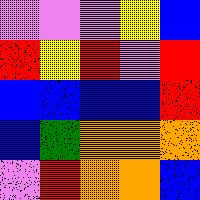[["violet", "violet", "violet", "yellow", "blue"], ["red", "yellow", "red", "violet", "red"], ["blue", "blue", "blue", "blue", "red"], ["blue", "green", "orange", "orange", "orange"], ["violet", "red", "orange", "orange", "blue"]]